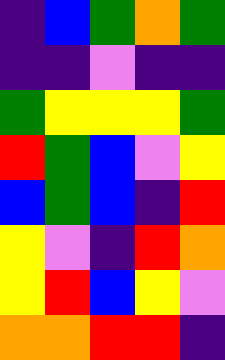[["indigo", "blue", "green", "orange", "green"], ["indigo", "indigo", "violet", "indigo", "indigo"], ["green", "yellow", "yellow", "yellow", "green"], ["red", "green", "blue", "violet", "yellow"], ["blue", "green", "blue", "indigo", "red"], ["yellow", "violet", "indigo", "red", "orange"], ["yellow", "red", "blue", "yellow", "violet"], ["orange", "orange", "red", "red", "indigo"]]